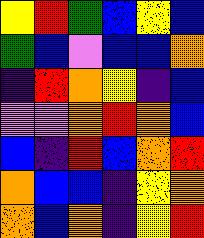[["yellow", "red", "green", "blue", "yellow", "blue"], ["green", "blue", "violet", "blue", "blue", "orange"], ["indigo", "red", "orange", "yellow", "indigo", "blue"], ["violet", "violet", "orange", "red", "orange", "blue"], ["blue", "indigo", "red", "blue", "orange", "red"], ["orange", "blue", "blue", "indigo", "yellow", "orange"], ["orange", "blue", "orange", "indigo", "yellow", "red"]]